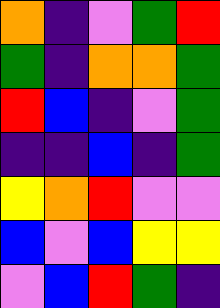[["orange", "indigo", "violet", "green", "red"], ["green", "indigo", "orange", "orange", "green"], ["red", "blue", "indigo", "violet", "green"], ["indigo", "indigo", "blue", "indigo", "green"], ["yellow", "orange", "red", "violet", "violet"], ["blue", "violet", "blue", "yellow", "yellow"], ["violet", "blue", "red", "green", "indigo"]]